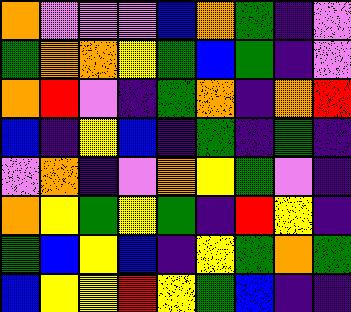[["orange", "violet", "violet", "violet", "blue", "orange", "green", "indigo", "violet"], ["green", "orange", "orange", "yellow", "green", "blue", "green", "indigo", "violet"], ["orange", "red", "violet", "indigo", "green", "orange", "indigo", "orange", "red"], ["blue", "indigo", "yellow", "blue", "indigo", "green", "indigo", "green", "indigo"], ["violet", "orange", "indigo", "violet", "orange", "yellow", "green", "violet", "indigo"], ["orange", "yellow", "green", "yellow", "green", "indigo", "red", "yellow", "indigo"], ["green", "blue", "yellow", "blue", "indigo", "yellow", "green", "orange", "green"], ["blue", "yellow", "yellow", "red", "yellow", "green", "blue", "indigo", "indigo"]]